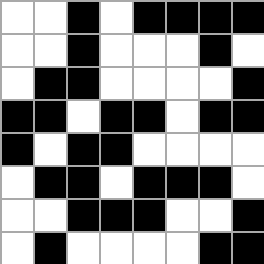[["white", "white", "black", "white", "black", "black", "black", "black"], ["white", "white", "black", "white", "white", "white", "black", "white"], ["white", "black", "black", "white", "white", "white", "white", "black"], ["black", "black", "white", "black", "black", "white", "black", "black"], ["black", "white", "black", "black", "white", "white", "white", "white"], ["white", "black", "black", "white", "black", "black", "black", "white"], ["white", "white", "black", "black", "black", "white", "white", "black"], ["white", "black", "white", "white", "white", "white", "black", "black"]]